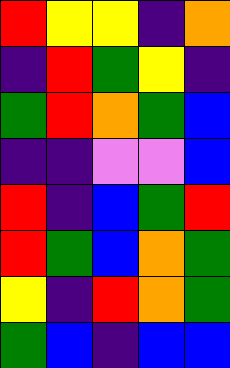[["red", "yellow", "yellow", "indigo", "orange"], ["indigo", "red", "green", "yellow", "indigo"], ["green", "red", "orange", "green", "blue"], ["indigo", "indigo", "violet", "violet", "blue"], ["red", "indigo", "blue", "green", "red"], ["red", "green", "blue", "orange", "green"], ["yellow", "indigo", "red", "orange", "green"], ["green", "blue", "indigo", "blue", "blue"]]